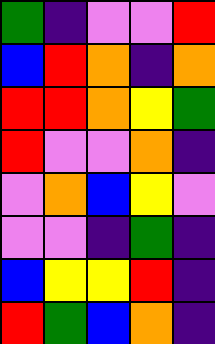[["green", "indigo", "violet", "violet", "red"], ["blue", "red", "orange", "indigo", "orange"], ["red", "red", "orange", "yellow", "green"], ["red", "violet", "violet", "orange", "indigo"], ["violet", "orange", "blue", "yellow", "violet"], ["violet", "violet", "indigo", "green", "indigo"], ["blue", "yellow", "yellow", "red", "indigo"], ["red", "green", "blue", "orange", "indigo"]]